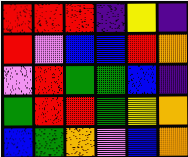[["red", "red", "red", "indigo", "yellow", "indigo"], ["red", "violet", "blue", "blue", "red", "orange"], ["violet", "red", "green", "green", "blue", "indigo"], ["green", "red", "red", "green", "yellow", "orange"], ["blue", "green", "orange", "violet", "blue", "orange"]]